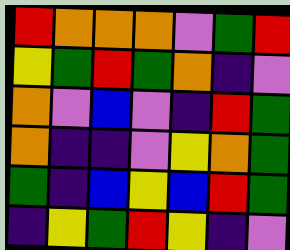[["red", "orange", "orange", "orange", "violet", "green", "red"], ["yellow", "green", "red", "green", "orange", "indigo", "violet"], ["orange", "violet", "blue", "violet", "indigo", "red", "green"], ["orange", "indigo", "indigo", "violet", "yellow", "orange", "green"], ["green", "indigo", "blue", "yellow", "blue", "red", "green"], ["indigo", "yellow", "green", "red", "yellow", "indigo", "violet"]]